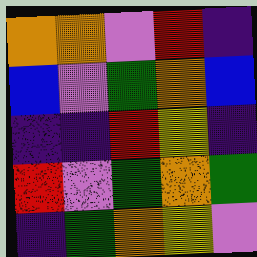[["orange", "orange", "violet", "red", "indigo"], ["blue", "violet", "green", "orange", "blue"], ["indigo", "indigo", "red", "yellow", "indigo"], ["red", "violet", "green", "orange", "green"], ["indigo", "green", "orange", "yellow", "violet"]]